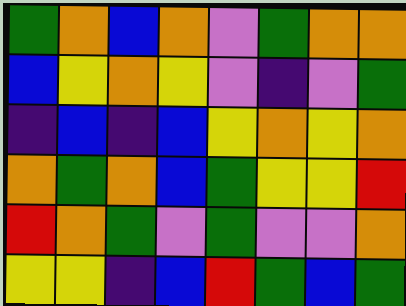[["green", "orange", "blue", "orange", "violet", "green", "orange", "orange"], ["blue", "yellow", "orange", "yellow", "violet", "indigo", "violet", "green"], ["indigo", "blue", "indigo", "blue", "yellow", "orange", "yellow", "orange"], ["orange", "green", "orange", "blue", "green", "yellow", "yellow", "red"], ["red", "orange", "green", "violet", "green", "violet", "violet", "orange"], ["yellow", "yellow", "indigo", "blue", "red", "green", "blue", "green"]]